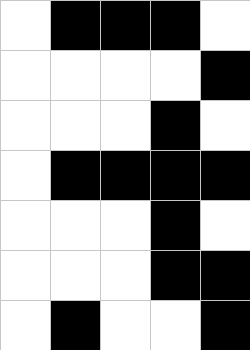[["white", "black", "black", "black", "white"], ["white", "white", "white", "white", "black"], ["white", "white", "white", "black", "white"], ["white", "black", "black", "black", "black"], ["white", "white", "white", "black", "white"], ["white", "white", "white", "black", "black"], ["white", "black", "white", "white", "black"]]